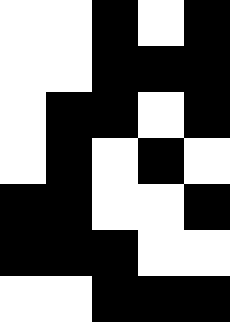[["white", "white", "black", "white", "black"], ["white", "white", "black", "black", "black"], ["white", "black", "black", "white", "black"], ["white", "black", "white", "black", "white"], ["black", "black", "white", "white", "black"], ["black", "black", "black", "white", "white"], ["white", "white", "black", "black", "black"]]